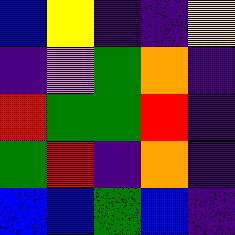[["blue", "yellow", "indigo", "indigo", "yellow"], ["indigo", "violet", "green", "orange", "indigo"], ["red", "green", "green", "red", "indigo"], ["green", "red", "indigo", "orange", "indigo"], ["blue", "blue", "green", "blue", "indigo"]]